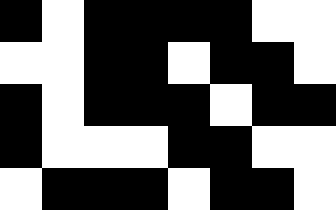[["black", "white", "black", "black", "black", "black", "white", "white"], ["white", "white", "black", "black", "white", "black", "black", "white"], ["black", "white", "black", "black", "black", "white", "black", "black"], ["black", "white", "white", "white", "black", "black", "white", "white"], ["white", "black", "black", "black", "white", "black", "black", "white"]]